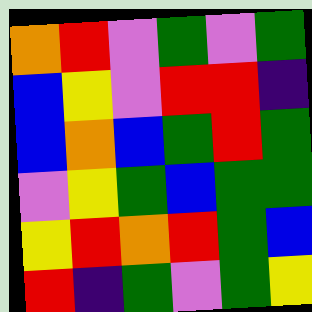[["orange", "red", "violet", "green", "violet", "green"], ["blue", "yellow", "violet", "red", "red", "indigo"], ["blue", "orange", "blue", "green", "red", "green"], ["violet", "yellow", "green", "blue", "green", "green"], ["yellow", "red", "orange", "red", "green", "blue"], ["red", "indigo", "green", "violet", "green", "yellow"]]